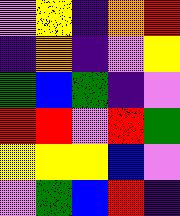[["violet", "yellow", "indigo", "orange", "red"], ["indigo", "orange", "indigo", "violet", "yellow"], ["green", "blue", "green", "indigo", "violet"], ["red", "red", "violet", "red", "green"], ["yellow", "yellow", "yellow", "blue", "violet"], ["violet", "green", "blue", "red", "indigo"]]